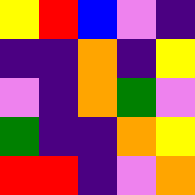[["yellow", "red", "blue", "violet", "indigo"], ["indigo", "indigo", "orange", "indigo", "yellow"], ["violet", "indigo", "orange", "green", "violet"], ["green", "indigo", "indigo", "orange", "yellow"], ["red", "red", "indigo", "violet", "orange"]]